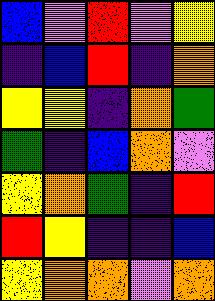[["blue", "violet", "red", "violet", "yellow"], ["indigo", "blue", "red", "indigo", "orange"], ["yellow", "yellow", "indigo", "orange", "green"], ["green", "indigo", "blue", "orange", "violet"], ["yellow", "orange", "green", "indigo", "red"], ["red", "yellow", "indigo", "indigo", "blue"], ["yellow", "orange", "orange", "violet", "orange"]]